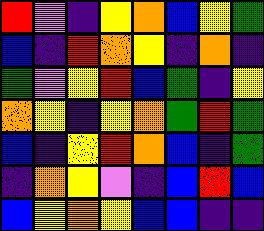[["red", "violet", "indigo", "yellow", "orange", "blue", "yellow", "green"], ["blue", "indigo", "red", "orange", "yellow", "indigo", "orange", "indigo"], ["green", "violet", "yellow", "red", "blue", "green", "indigo", "yellow"], ["orange", "yellow", "indigo", "yellow", "orange", "green", "red", "green"], ["blue", "indigo", "yellow", "red", "orange", "blue", "indigo", "green"], ["indigo", "orange", "yellow", "violet", "indigo", "blue", "red", "blue"], ["blue", "yellow", "orange", "yellow", "blue", "blue", "indigo", "indigo"]]